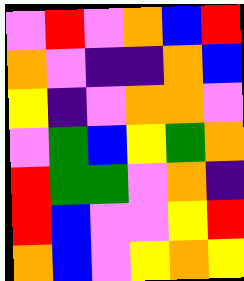[["violet", "red", "violet", "orange", "blue", "red"], ["orange", "violet", "indigo", "indigo", "orange", "blue"], ["yellow", "indigo", "violet", "orange", "orange", "violet"], ["violet", "green", "blue", "yellow", "green", "orange"], ["red", "green", "green", "violet", "orange", "indigo"], ["red", "blue", "violet", "violet", "yellow", "red"], ["orange", "blue", "violet", "yellow", "orange", "yellow"]]